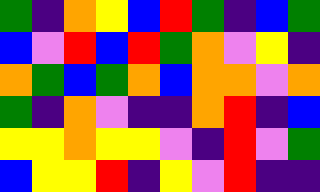[["green", "indigo", "orange", "yellow", "blue", "red", "green", "indigo", "blue", "green"], ["blue", "violet", "red", "blue", "red", "green", "orange", "violet", "yellow", "indigo"], ["orange", "green", "blue", "green", "orange", "blue", "orange", "orange", "violet", "orange"], ["green", "indigo", "orange", "violet", "indigo", "indigo", "orange", "red", "indigo", "blue"], ["yellow", "yellow", "orange", "yellow", "yellow", "violet", "indigo", "red", "violet", "green"], ["blue", "yellow", "yellow", "red", "indigo", "yellow", "violet", "red", "indigo", "indigo"]]